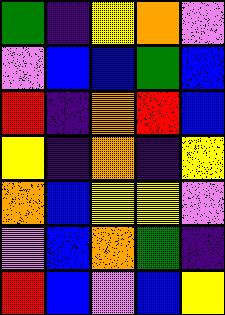[["green", "indigo", "yellow", "orange", "violet"], ["violet", "blue", "blue", "green", "blue"], ["red", "indigo", "orange", "red", "blue"], ["yellow", "indigo", "orange", "indigo", "yellow"], ["orange", "blue", "yellow", "yellow", "violet"], ["violet", "blue", "orange", "green", "indigo"], ["red", "blue", "violet", "blue", "yellow"]]